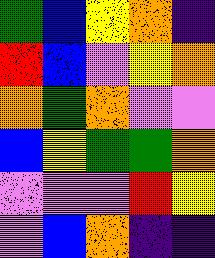[["green", "blue", "yellow", "orange", "indigo"], ["red", "blue", "violet", "yellow", "orange"], ["orange", "green", "orange", "violet", "violet"], ["blue", "yellow", "green", "green", "orange"], ["violet", "violet", "violet", "red", "yellow"], ["violet", "blue", "orange", "indigo", "indigo"]]